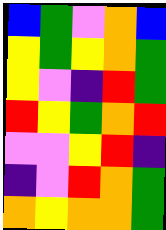[["blue", "green", "violet", "orange", "blue"], ["yellow", "green", "yellow", "orange", "green"], ["yellow", "violet", "indigo", "red", "green"], ["red", "yellow", "green", "orange", "red"], ["violet", "violet", "yellow", "red", "indigo"], ["indigo", "violet", "red", "orange", "green"], ["orange", "yellow", "orange", "orange", "green"]]